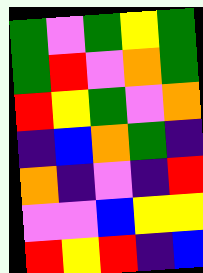[["green", "violet", "green", "yellow", "green"], ["green", "red", "violet", "orange", "green"], ["red", "yellow", "green", "violet", "orange"], ["indigo", "blue", "orange", "green", "indigo"], ["orange", "indigo", "violet", "indigo", "red"], ["violet", "violet", "blue", "yellow", "yellow"], ["red", "yellow", "red", "indigo", "blue"]]